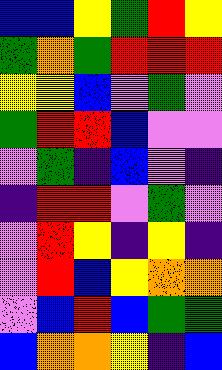[["blue", "blue", "yellow", "green", "red", "yellow"], ["green", "orange", "green", "red", "red", "red"], ["yellow", "yellow", "blue", "violet", "green", "violet"], ["green", "red", "red", "blue", "violet", "violet"], ["violet", "green", "indigo", "blue", "violet", "indigo"], ["indigo", "red", "red", "violet", "green", "violet"], ["violet", "red", "yellow", "indigo", "yellow", "indigo"], ["violet", "red", "blue", "yellow", "orange", "orange"], ["violet", "blue", "red", "blue", "green", "green"], ["blue", "orange", "orange", "yellow", "indigo", "blue"]]